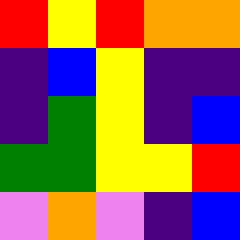[["red", "yellow", "red", "orange", "orange"], ["indigo", "blue", "yellow", "indigo", "indigo"], ["indigo", "green", "yellow", "indigo", "blue"], ["green", "green", "yellow", "yellow", "red"], ["violet", "orange", "violet", "indigo", "blue"]]